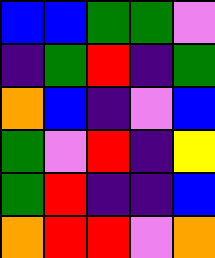[["blue", "blue", "green", "green", "violet"], ["indigo", "green", "red", "indigo", "green"], ["orange", "blue", "indigo", "violet", "blue"], ["green", "violet", "red", "indigo", "yellow"], ["green", "red", "indigo", "indigo", "blue"], ["orange", "red", "red", "violet", "orange"]]